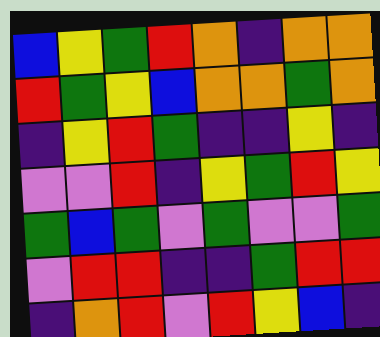[["blue", "yellow", "green", "red", "orange", "indigo", "orange", "orange"], ["red", "green", "yellow", "blue", "orange", "orange", "green", "orange"], ["indigo", "yellow", "red", "green", "indigo", "indigo", "yellow", "indigo"], ["violet", "violet", "red", "indigo", "yellow", "green", "red", "yellow"], ["green", "blue", "green", "violet", "green", "violet", "violet", "green"], ["violet", "red", "red", "indigo", "indigo", "green", "red", "red"], ["indigo", "orange", "red", "violet", "red", "yellow", "blue", "indigo"]]